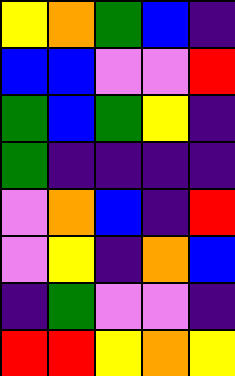[["yellow", "orange", "green", "blue", "indigo"], ["blue", "blue", "violet", "violet", "red"], ["green", "blue", "green", "yellow", "indigo"], ["green", "indigo", "indigo", "indigo", "indigo"], ["violet", "orange", "blue", "indigo", "red"], ["violet", "yellow", "indigo", "orange", "blue"], ["indigo", "green", "violet", "violet", "indigo"], ["red", "red", "yellow", "orange", "yellow"]]